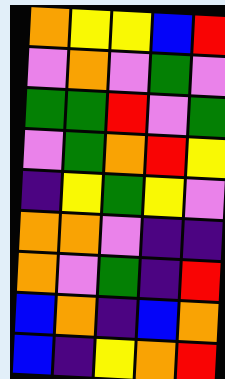[["orange", "yellow", "yellow", "blue", "red"], ["violet", "orange", "violet", "green", "violet"], ["green", "green", "red", "violet", "green"], ["violet", "green", "orange", "red", "yellow"], ["indigo", "yellow", "green", "yellow", "violet"], ["orange", "orange", "violet", "indigo", "indigo"], ["orange", "violet", "green", "indigo", "red"], ["blue", "orange", "indigo", "blue", "orange"], ["blue", "indigo", "yellow", "orange", "red"]]